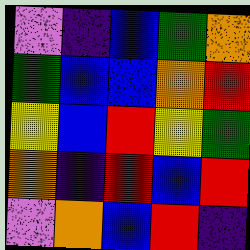[["violet", "indigo", "blue", "green", "orange"], ["green", "blue", "blue", "orange", "red"], ["yellow", "blue", "red", "yellow", "green"], ["orange", "indigo", "red", "blue", "red"], ["violet", "orange", "blue", "red", "indigo"]]